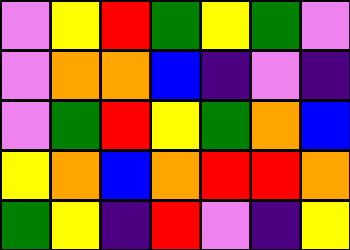[["violet", "yellow", "red", "green", "yellow", "green", "violet"], ["violet", "orange", "orange", "blue", "indigo", "violet", "indigo"], ["violet", "green", "red", "yellow", "green", "orange", "blue"], ["yellow", "orange", "blue", "orange", "red", "red", "orange"], ["green", "yellow", "indigo", "red", "violet", "indigo", "yellow"]]